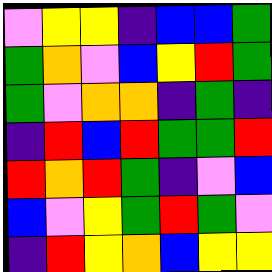[["violet", "yellow", "yellow", "indigo", "blue", "blue", "green"], ["green", "orange", "violet", "blue", "yellow", "red", "green"], ["green", "violet", "orange", "orange", "indigo", "green", "indigo"], ["indigo", "red", "blue", "red", "green", "green", "red"], ["red", "orange", "red", "green", "indigo", "violet", "blue"], ["blue", "violet", "yellow", "green", "red", "green", "violet"], ["indigo", "red", "yellow", "orange", "blue", "yellow", "yellow"]]